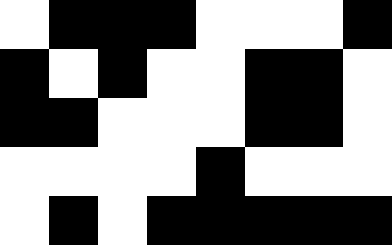[["white", "black", "black", "black", "white", "white", "white", "black"], ["black", "white", "black", "white", "white", "black", "black", "white"], ["black", "black", "white", "white", "white", "black", "black", "white"], ["white", "white", "white", "white", "black", "white", "white", "white"], ["white", "black", "white", "black", "black", "black", "black", "black"]]